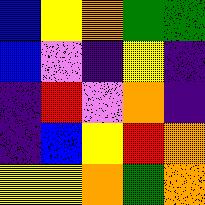[["blue", "yellow", "orange", "green", "green"], ["blue", "violet", "indigo", "yellow", "indigo"], ["indigo", "red", "violet", "orange", "indigo"], ["indigo", "blue", "yellow", "red", "orange"], ["yellow", "yellow", "orange", "green", "orange"]]